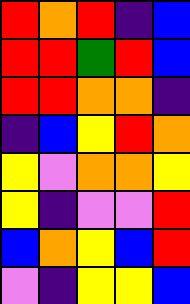[["red", "orange", "red", "indigo", "blue"], ["red", "red", "green", "red", "blue"], ["red", "red", "orange", "orange", "indigo"], ["indigo", "blue", "yellow", "red", "orange"], ["yellow", "violet", "orange", "orange", "yellow"], ["yellow", "indigo", "violet", "violet", "red"], ["blue", "orange", "yellow", "blue", "red"], ["violet", "indigo", "yellow", "yellow", "blue"]]